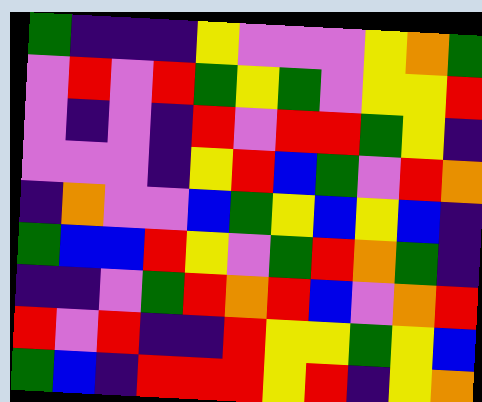[["green", "indigo", "indigo", "indigo", "yellow", "violet", "violet", "violet", "yellow", "orange", "green"], ["violet", "red", "violet", "red", "green", "yellow", "green", "violet", "yellow", "yellow", "red"], ["violet", "indigo", "violet", "indigo", "red", "violet", "red", "red", "green", "yellow", "indigo"], ["violet", "violet", "violet", "indigo", "yellow", "red", "blue", "green", "violet", "red", "orange"], ["indigo", "orange", "violet", "violet", "blue", "green", "yellow", "blue", "yellow", "blue", "indigo"], ["green", "blue", "blue", "red", "yellow", "violet", "green", "red", "orange", "green", "indigo"], ["indigo", "indigo", "violet", "green", "red", "orange", "red", "blue", "violet", "orange", "red"], ["red", "violet", "red", "indigo", "indigo", "red", "yellow", "yellow", "green", "yellow", "blue"], ["green", "blue", "indigo", "red", "red", "red", "yellow", "red", "indigo", "yellow", "orange"]]